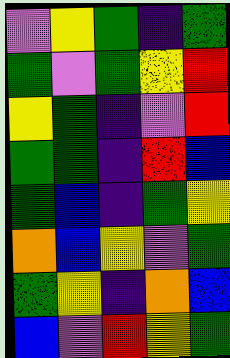[["violet", "yellow", "green", "indigo", "green"], ["green", "violet", "green", "yellow", "red"], ["yellow", "green", "indigo", "violet", "red"], ["green", "green", "indigo", "red", "blue"], ["green", "blue", "indigo", "green", "yellow"], ["orange", "blue", "yellow", "violet", "green"], ["green", "yellow", "indigo", "orange", "blue"], ["blue", "violet", "red", "yellow", "green"]]